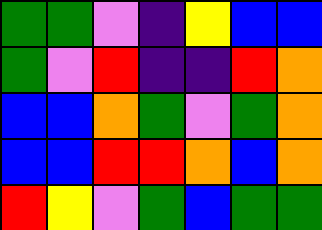[["green", "green", "violet", "indigo", "yellow", "blue", "blue"], ["green", "violet", "red", "indigo", "indigo", "red", "orange"], ["blue", "blue", "orange", "green", "violet", "green", "orange"], ["blue", "blue", "red", "red", "orange", "blue", "orange"], ["red", "yellow", "violet", "green", "blue", "green", "green"]]